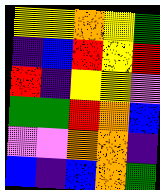[["yellow", "yellow", "orange", "yellow", "green"], ["indigo", "blue", "red", "yellow", "red"], ["red", "indigo", "yellow", "yellow", "violet"], ["green", "green", "red", "orange", "blue"], ["violet", "violet", "orange", "orange", "indigo"], ["blue", "indigo", "blue", "orange", "green"]]